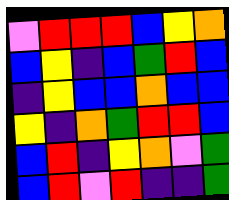[["violet", "red", "red", "red", "blue", "yellow", "orange"], ["blue", "yellow", "indigo", "blue", "green", "red", "blue"], ["indigo", "yellow", "blue", "blue", "orange", "blue", "blue"], ["yellow", "indigo", "orange", "green", "red", "red", "blue"], ["blue", "red", "indigo", "yellow", "orange", "violet", "green"], ["blue", "red", "violet", "red", "indigo", "indigo", "green"]]